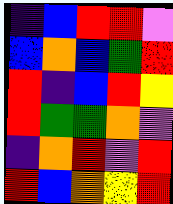[["indigo", "blue", "red", "red", "violet"], ["blue", "orange", "blue", "green", "red"], ["red", "indigo", "blue", "red", "yellow"], ["red", "green", "green", "orange", "violet"], ["indigo", "orange", "red", "violet", "red"], ["red", "blue", "orange", "yellow", "red"]]